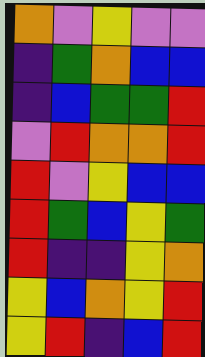[["orange", "violet", "yellow", "violet", "violet"], ["indigo", "green", "orange", "blue", "blue"], ["indigo", "blue", "green", "green", "red"], ["violet", "red", "orange", "orange", "red"], ["red", "violet", "yellow", "blue", "blue"], ["red", "green", "blue", "yellow", "green"], ["red", "indigo", "indigo", "yellow", "orange"], ["yellow", "blue", "orange", "yellow", "red"], ["yellow", "red", "indigo", "blue", "red"]]